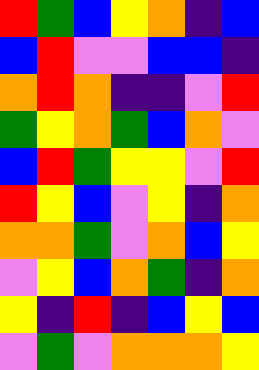[["red", "green", "blue", "yellow", "orange", "indigo", "blue"], ["blue", "red", "violet", "violet", "blue", "blue", "indigo"], ["orange", "red", "orange", "indigo", "indigo", "violet", "red"], ["green", "yellow", "orange", "green", "blue", "orange", "violet"], ["blue", "red", "green", "yellow", "yellow", "violet", "red"], ["red", "yellow", "blue", "violet", "yellow", "indigo", "orange"], ["orange", "orange", "green", "violet", "orange", "blue", "yellow"], ["violet", "yellow", "blue", "orange", "green", "indigo", "orange"], ["yellow", "indigo", "red", "indigo", "blue", "yellow", "blue"], ["violet", "green", "violet", "orange", "orange", "orange", "yellow"]]